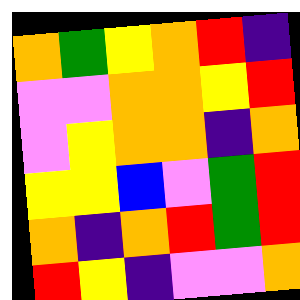[["orange", "green", "yellow", "orange", "red", "indigo"], ["violet", "violet", "orange", "orange", "yellow", "red"], ["violet", "yellow", "orange", "orange", "indigo", "orange"], ["yellow", "yellow", "blue", "violet", "green", "red"], ["orange", "indigo", "orange", "red", "green", "red"], ["red", "yellow", "indigo", "violet", "violet", "orange"]]